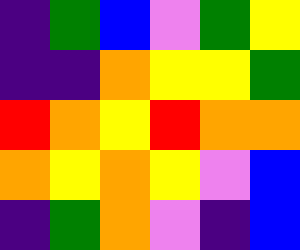[["indigo", "green", "blue", "violet", "green", "yellow"], ["indigo", "indigo", "orange", "yellow", "yellow", "green"], ["red", "orange", "yellow", "red", "orange", "orange"], ["orange", "yellow", "orange", "yellow", "violet", "blue"], ["indigo", "green", "orange", "violet", "indigo", "blue"]]